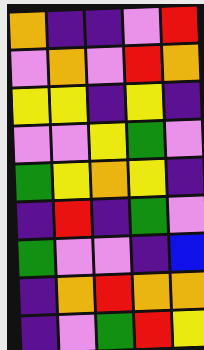[["orange", "indigo", "indigo", "violet", "red"], ["violet", "orange", "violet", "red", "orange"], ["yellow", "yellow", "indigo", "yellow", "indigo"], ["violet", "violet", "yellow", "green", "violet"], ["green", "yellow", "orange", "yellow", "indigo"], ["indigo", "red", "indigo", "green", "violet"], ["green", "violet", "violet", "indigo", "blue"], ["indigo", "orange", "red", "orange", "orange"], ["indigo", "violet", "green", "red", "yellow"]]